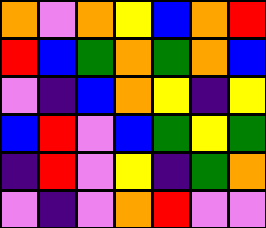[["orange", "violet", "orange", "yellow", "blue", "orange", "red"], ["red", "blue", "green", "orange", "green", "orange", "blue"], ["violet", "indigo", "blue", "orange", "yellow", "indigo", "yellow"], ["blue", "red", "violet", "blue", "green", "yellow", "green"], ["indigo", "red", "violet", "yellow", "indigo", "green", "orange"], ["violet", "indigo", "violet", "orange", "red", "violet", "violet"]]